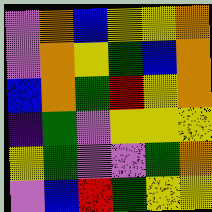[["violet", "orange", "blue", "yellow", "yellow", "orange"], ["violet", "orange", "yellow", "green", "blue", "orange"], ["blue", "orange", "green", "red", "yellow", "orange"], ["indigo", "green", "violet", "yellow", "yellow", "yellow"], ["yellow", "green", "violet", "violet", "green", "orange"], ["violet", "blue", "red", "green", "yellow", "yellow"]]